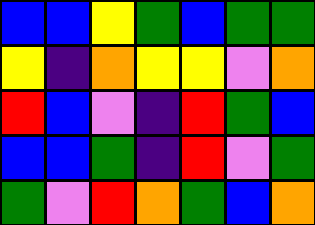[["blue", "blue", "yellow", "green", "blue", "green", "green"], ["yellow", "indigo", "orange", "yellow", "yellow", "violet", "orange"], ["red", "blue", "violet", "indigo", "red", "green", "blue"], ["blue", "blue", "green", "indigo", "red", "violet", "green"], ["green", "violet", "red", "orange", "green", "blue", "orange"]]